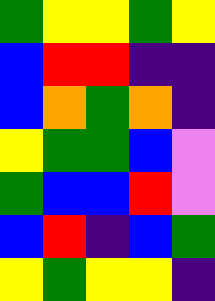[["green", "yellow", "yellow", "green", "yellow"], ["blue", "red", "red", "indigo", "indigo"], ["blue", "orange", "green", "orange", "indigo"], ["yellow", "green", "green", "blue", "violet"], ["green", "blue", "blue", "red", "violet"], ["blue", "red", "indigo", "blue", "green"], ["yellow", "green", "yellow", "yellow", "indigo"]]